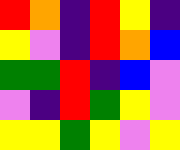[["red", "orange", "indigo", "red", "yellow", "indigo"], ["yellow", "violet", "indigo", "red", "orange", "blue"], ["green", "green", "red", "indigo", "blue", "violet"], ["violet", "indigo", "red", "green", "yellow", "violet"], ["yellow", "yellow", "green", "yellow", "violet", "yellow"]]